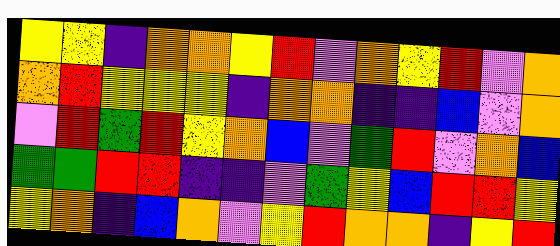[["yellow", "yellow", "indigo", "orange", "orange", "yellow", "red", "violet", "orange", "yellow", "red", "violet", "orange"], ["orange", "red", "yellow", "yellow", "yellow", "indigo", "orange", "orange", "indigo", "indigo", "blue", "violet", "orange"], ["violet", "red", "green", "red", "yellow", "orange", "blue", "violet", "green", "red", "violet", "orange", "blue"], ["green", "green", "red", "red", "indigo", "indigo", "violet", "green", "yellow", "blue", "red", "red", "yellow"], ["yellow", "orange", "indigo", "blue", "orange", "violet", "yellow", "red", "orange", "orange", "indigo", "yellow", "red"]]